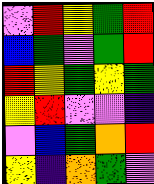[["violet", "red", "yellow", "green", "red"], ["blue", "green", "violet", "green", "red"], ["red", "yellow", "green", "yellow", "green"], ["yellow", "red", "violet", "violet", "indigo"], ["violet", "blue", "green", "orange", "red"], ["yellow", "indigo", "orange", "green", "violet"]]